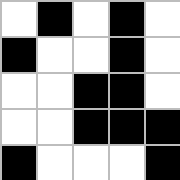[["white", "black", "white", "black", "white"], ["black", "white", "white", "black", "white"], ["white", "white", "black", "black", "white"], ["white", "white", "black", "black", "black"], ["black", "white", "white", "white", "black"]]